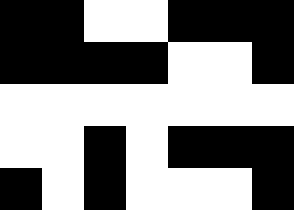[["black", "black", "white", "white", "black", "black", "black"], ["black", "black", "black", "black", "white", "white", "black"], ["white", "white", "white", "white", "white", "white", "white"], ["white", "white", "black", "white", "black", "black", "black"], ["black", "white", "black", "white", "white", "white", "black"]]